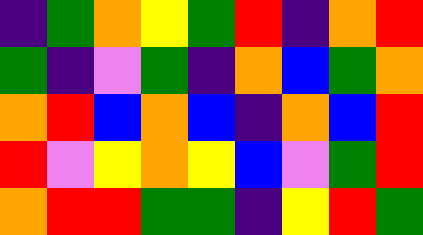[["indigo", "green", "orange", "yellow", "green", "red", "indigo", "orange", "red"], ["green", "indigo", "violet", "green", "indigo", "orange", "blue", "green", "orange"], ["orange", "red", "blue", "orange", "blue", "indigo", "orange", "blue", "red"], ["red", "violet", "yellow", "orange", "yellow", "blue", "violet", "green", "red"], ["orange", "red", "red", "green", "green", "indigo", "yellow", "red", "green"]]